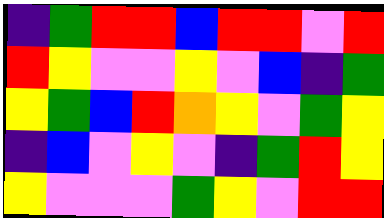[["indigo", "green", "red", "red", "blue", "red", "red", "violet", "red"], ["red", "yellow", "violet", "violet", "yellow", "violet", "blue", "indigo", "green"], ["yellow", "green", "blue", "red", "orange", "yellow", "violet", "green", "yellow"], ["indigo", "blue", "violet", "yellow", "violet", "indigo", "green", "red", "yellow"], ["yellow", "violet", "violet", "violet", "green", "yellow", "violet", "red", "red"]]